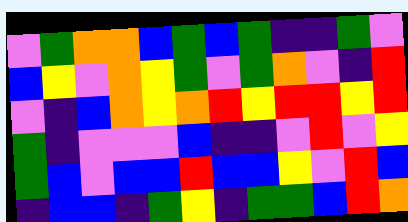[["violet", "green", "orange", "orange", "blue", "green", "blue", "green", "indigo", "indigo", "green", "violet"], ["blue", "yellow", "violet", "orange", "yellow", "green", "violet", "green", "orange", "violet", "indigo", "red"], ["violet", "indigo", "blue", "orange", "yellow", "orange", "red", "yellow", "red", "red", "yellow", "red"], ["green", "indigo", "violet", "violet", "violet", "blue", "indigo", "indigo", "violet", "red", "violet", "yellow"], ["green", "blue", "violet", "blue", "blue", "red", "blue", "blue", "yellow", "violet", "red", "blue"], ["indigo", "blue", "blue", "indigo", "green", "yellow", "indigo", "green", "green", "blue", "red", "orange"]]